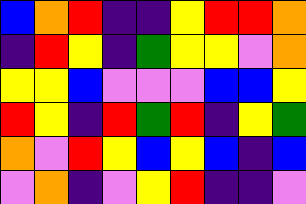[["blue", "orange", "red", "indigo", "indigo", "yellow", "red", "red", "orange"], ["indigo", "red", "yellow", "indigo", "green", "yellow", "yellow", "violet", "orange"], ["yellow", "yellow", "blue", "violet", "violet", "violet", "blue", "blue", "yellow"], ["red", "yellow", "indigo", "red", "green", "red", "indigo", "yellow", "green"], ["orange", "violet", "red", "yellow", "blue", "yellow", "blue", "indigo", "blue"], ["violet", "orange", "indigo", "violet", "yellow", "red", "indigo", "indigo", "violet"]]